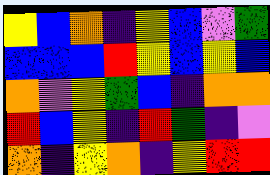[["yellow", "blue", "orange", "indigo", "yellow", "blue", "violet", "green"], ["blue", "blue", "blue", "red", "yellow", "blue", "yellow", "blue"], ["orange", "violet", "yellow", "green", "blue", "indigo", "orange", "orange"], ["red", "blue", "yellow", "indigo", "red", "green", "indigo", "violet"], ["orange", "indigo", "yellow", "orange", "indigo", "yellow", "red", "red"]]